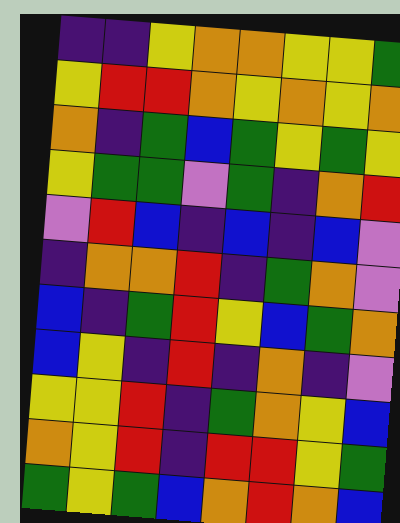[["indigo", "indigo", "yellow", "orange", "orange", "yellow", "yellow", "green"], ["yellow", "red", "red", "orange", "yellow", "orange", "yellow", "orange"], ["orange", "indigo", "green", "blue", "green", "yellow", "green", "yellow"], ["yellow", "green", "green", "violet", "green", "indigo", "orange", "red"], ["violet", "red", "blue", "indigo", "blue", "indigo", "blue", "violet"], ["indigo", "orange", "orange", "red", "indigo", "green", "orange", "violet"], ["blue", "indigo", "green", "red", "yellow", "blue", "green", "orange"], ["blue", "yellow", "indigo", "red", "indigo", "orange", "indigo", "violet"], ["yellow", "yellow", "red", "indigo", "green", "orange", "yellow", "blue"], ["orange", "yellow", "red", "indigo", "red", "red", "yellow", "green"], ["green", "yellow", "green", "blue", "orange", "red", "orange", "blue"]]